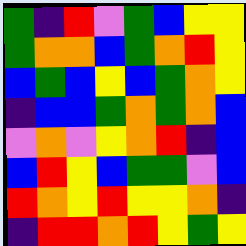[["green", "indigo", "red", "violet", "green", "blue", "yellow", "yellow"], ["green", "orange", "orange", "blue", "green", "orange", "red", "yellow"], ["blue", "green", "blue", "yellow", "blue", "green", "orange", "yellow"], ["indigo", "blue", "blue", "green", "orange", "green", "orange", "blue"], ["violet", "orange", "violet", "yellow", "orange", "red", "indigo", "blue"], ["blue", "red", "yellow", "blue", "green", "green", "violet", "blue"], ["red", "orange", "yellow", "red", "yellow", "yellow", "orange", "indigo"], ["indigo", "red", "red", "orange", "red", "yellow", "green", "yellow"]]